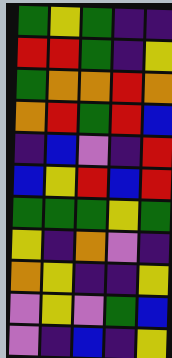[["green", "yellow", "green", "indigo", "indigo"], ["red", "red", "green", "indigo", "yellow"], ["green", "orange", "orange", "red", "orange"], ["orange", "red", "green", "red", "blue"], ["indigo", "blue", "violet", "indigo", "red"], ["blue", "yellow", "red", "blue", "red"], ["green", "green", "green", "yellow", "green"], ["yellow", "indigo", "orange", "violet", "indigo"], ["orange", "yellow", "indigo", "indigo", "yellow"], ["violet", "yellow", "violet", "green", "blue"], ["violet", "indigo", "blue", "indigo", "yellow"]]